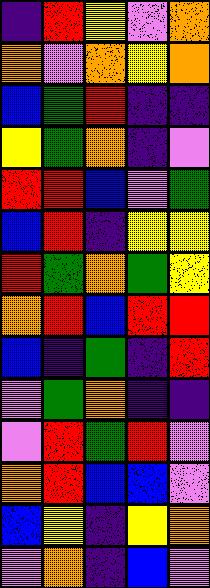[["indigo", "red", "yellow", "violet", "orange"], ["orange", "violet", "orange", "yellow", "orange"], ["blue", "green", "red", "indigo", "indigo"], ["yellow", "green", "orange", "indigo", "violet"], ["red", "red", "blue", "violet", "green"], ["blue", "red", "indigo", "yellow", "yellow"], ["red", "green", "orange", "green", "yellow"], ["orange", "red", "blue", "red", "red"], ["blue", "indigo", "green", "indigo", "red"], ["violet", "green", "orange", "indigo", "indigo"], ["violet", "red", "green", "red", "violet"], ["orange", "red", "blue", "blue", "violet"], ["blue", "yellow", "indigo", "yellow", "orange"], ["violet", "orange", "indigo", "blue", "violet"]]